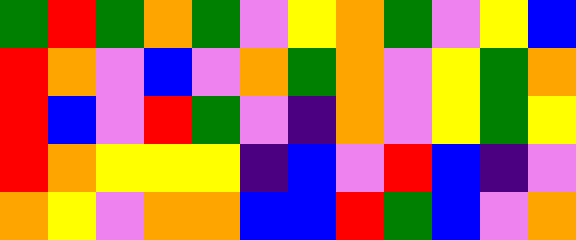[["green", "red", "green", "orange", "green", "violet", "yellow", "orange", "green", "violet", "yellow", "blue"], ["red", "orange", "violet", "blue", "violet", "orange", "green", "orange", "violet", "yellow", "green", "orange"], ["red", "blue", "violet", "red", "green", "violet", "indigo", "orange", "violet", "yellow", "green", "yellow"], ["red", "orange", "yellow", "yellow", "yellow", "indigo", "blue", "violet", "red", "blue", "indigo", "violet"], ["orange", "yellow", "violet", "orange", "orange", "blue", "blue", "red", "green", "blue", "violet", "orange"]]